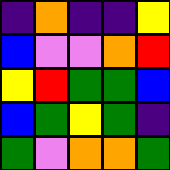[["indigo", "orange", "indigo", "indigo", "yellow"], ["blue", "violet", "violet", "orange", "red"], ["yellow", "red", "green", "green", "blue"], ["blue", "green", "yellow", "green", "indigo"], ["green", "violet", "orange", "orange", "green"]]